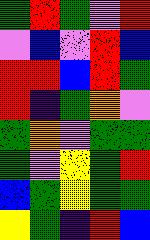[["green", "red", "green", "violet", "red"], ["violet", "blue", "violet", "red", "blue"], ["red", "red", "blue", "red", "green"], ["red", "indigo", "green", "orange", "violet"], ["green", "orange", "violet", "green", "green"], ["green", "violet", "yellow", "green", "red"], ["blue", "green", "yellow", "green", "green"], ["yellow", "green", "indigo", "red", "blue"]]